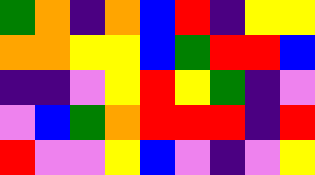[["green", "orange", "indigo", "orange", "blue", "red", "indigo", "yellow", "yellow"], ["orange", "orange", "yellow", "yellow", "blue", "green", "red", "red", "blue"], ["indigo", "indigo", "violet", "yellow", "red", "yellow", "green", "indigo", "violet"], ["violet", "blue", "green", "orange", "red", "red", "red", "indigo", "red"], ["red", "violet", "violet", "yellow", "blue", "violet", "indigo", "violet", "yellow"]]